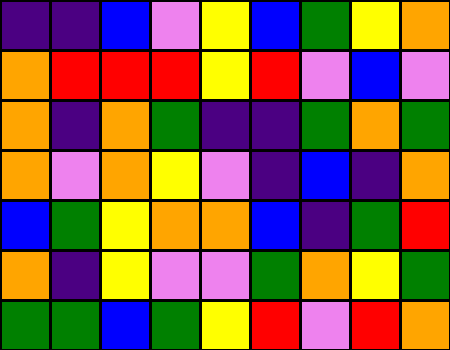[["indigo", "indigo", "blue", "violet", "yellow", "blue", "green", "yellow", "orange"], ["orange", "red", "red", "red", "yellow", "red", "violet", "blue", "violet"], ["orange", "indigo", "orange", "green", "indigo", "indigo", "green", "orange", "green"], ["orange", "violet", "orange", "yellow", "violet", "indigo", "blue", "indigo", "orange"], ["blue", "green", "yellow", "orange", "orange", "blue", "indigo", "green", "red"], ["orange", "indigo", "yellow", "violet", "violet", "green", "orange", "yellow", "green"], ["green", "green", "blue", "green", "yellow", "red", "violet", "red", "orange"]]